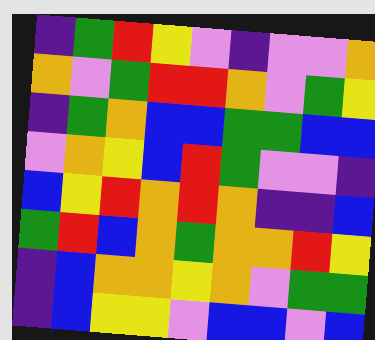[["indigo", "green", "red", "yellow", "violet", "indigo", "violet", "violet", "orange"], ["orange", "violet", "green", "red", "red", "orange", "violet", "green", "yellow"], ["indigo", "green", "orange", "blue", "blue", "green", "green", "blue", "blue"], ["violet", "orange", "yellow", "blue", "red", "green", "violet", "violet", "indigo"], ["blue", "yellow", "red", "orange", "red", "orange", "indigo", "indigo", "blue"], ["green", "red", "blue", "orange", "green", "orange", "orange", "red", "yellow"], ["indigo", "blue", "orange", "orange", "yellow", "orange", "violet", "green", "green"], ["indigo", "blue", "yellow", "yellow", "violet", "blue", "blue", "violet", "blue"]]